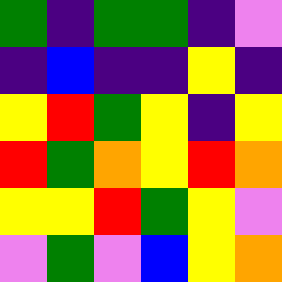[["green", "indigo", "green", "green", "indigo", "violet"], ["indigo", "blue", "indigo", "indigo", "yellow", "indigo"], ["yellow", "red", "green", "yellow", "indigo", "yellow"], ["red", "green", "orange", "yellow", "red", "orange"], ["yellow", "yellow", "red", "green", "yellow", "violet"], ["violet", "green", "violet", "blue", "yellow", "orange"]]